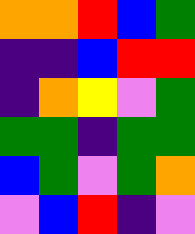[["orange", "orange", "red", "blue", "green"], ["indigo", "indigo", "blue", "red", "red"], ["indigo", "orange", "yellow", "violet", "green"], ["green", "green", "indigo", "green", "green"], ["blue", "green", "violet", "green", "orange"], ["violet", "blue", "red", "indigo", "violet"]]